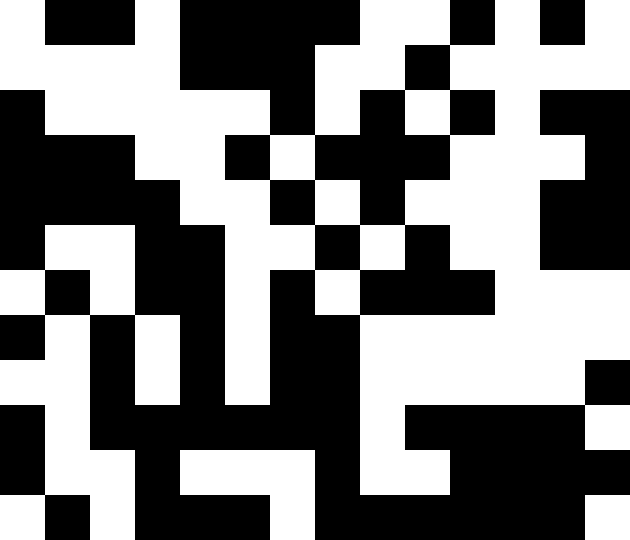[["white", "black", "black", "white", "black", "black", "black", "black", "white", "white", "black", "white", "black", "white"], ["white", "white", "white", "white", "black", "black", "black", "white", "white", "black", "white", "white", "white", "white"], ["black", "white", "white", "white", "white", "white", "black", "white", "black", "white", "black", "white", "black", "black"], ["black", "black", "black", "white", "white", "black", "white", "black", "black", "black", "white", "white", "white", "black"], ["black", "black", "black", "black", "white", "white", "black", "white", "black", "white", "white", "white", "black", "black"], ["black", "white", "white", "black", "black", "white", "white", "black", "white", "black", "white", "white", "black", "black"], ["white", "black", "white", "black", "black", "white", "black", "white", "black", "black", "black", "white", "white", "white"], ["black", "white", "black", "white", "black", "white", "black", "black", "white", "white", "white", "white", "white", "white"], ["white", "white", "black", "white", "black", "white", "black", "black", "white", "white", "white", "white", "white", "black"], ["black", "white", "black", "black", "black", "black", "black", "black", "white", "black", "black", "black", "black", "white"], ["black", "white", "white", "black", "white", "white", "white", "black", "white", "white", "black", "black", "black", "black"], ["white", "black", "white", "black", "black", "black", "white", "black", "black", "black", "black", "black", "black", "white"]]